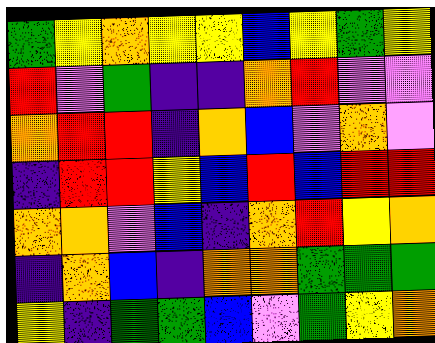[["green", "yellow", "orange", "yellow", "yellow", "blue", "yellow", "green", "yellow"], ["red", "violet", "green", "indigo", "indigo", "orange", "red", "violet", "violet"], ["orange", "red", "red", "indigo", "orange", "blue", "violet", "orange", "violet"], ["indigo", "red", "red", "yellow", "blue", "red", "blue", "red", "red"], ["orange", "orange", "violet", "blue", "indigo", "orange", "red", "yellow", "orange"], ["indigo", "orange", "blue", "indigo", "orange", "orange", "green", "green", "green"], ["yellow", "indigo", "green", "green", "blue", "violet", "green", "yellow", "orange"]]